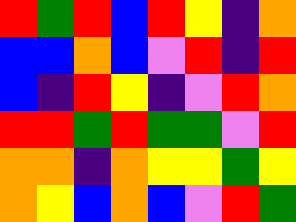[["red", "green", "red", "blue", "red", "yellow", "indigo", "orange"], ["blue", "blue", "orange", "blue", "violet", "red", "indigo", "red"], ["blue", "indigo", "red", "yellow", "indigo", "violet", "red", "orange"], ["red", "red", "green", "red", "green", "green", "violet", "red"], ["orange", "orange", "indigo", "orange", "yellow", "yellow", "green", "yellow"], ["orange", "yellow", "blue", "orange", "blue", "violet", "red", "green"]]